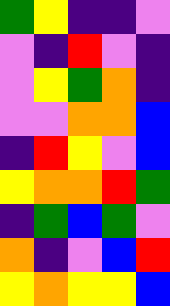[["green", "yellow", "indigo", "indigo", "violet"], ["violet", "indigo", "red", "violet", "indigo"], ["violet", "yellow", "green", "orange", "indigo"], ["violet", "violet", "orange", "orange", "blue"], ["indigo", "red", "yellow", "violet", "blue"], ["yellow", "orange", "orange", "red", "green"], ["indigo", "green", "blue", "green", "violet"], ["orange", "indigo", "violet", "blue", "red"], ["yellow", "orange", "yellow", "yellow", "blue"]]